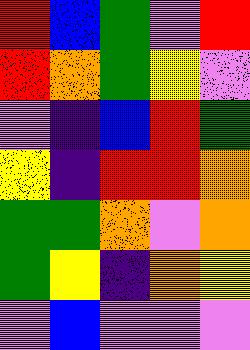[["red", "blue", "green", "violet", "red"], ["red", "orange", "green", "yellow", "violet"], ["violet", "indigo", "blue", "red", "green"], ["yellow", "indigo", "red", "red", "orange"], ["green", "green", "orange", "violet", "orange"], ["green", "yellow", "indigo", "orange", "yellow"], ["violet", "blue", "violet", "violet", "violet"]]